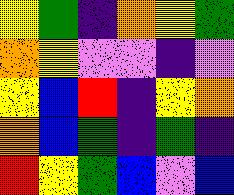[["yellow", "green", "indigo", "orange", "yellow", "green"], ["orange", "yellow", "violet", "violet", "indigo", "violet"], ["yellow", "blue", "red", "indigo", "yellow", "orange"], ["orange", "blue", "green", "indigo", "green", "indigo"], ["red", "yellow", "green", "blue", "violet", "blue"]]